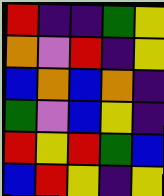[["red", "indigo", "indigo", "green", "yellow"], ["orange", "violet", "red", "indigo", "yellow"], ["blue", "orange", "blue", "orange", "indigo"], ["green", "violet", "blue", "yellow", "indigo"], ["red", "yellow", "red", "green", "blue"], ["blue", "red", "yellow", "indigo", "yellow"]]